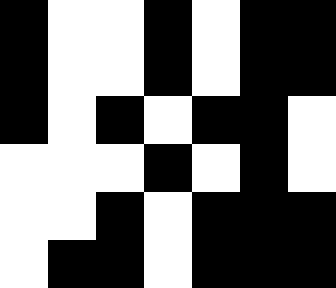[["black", "white", "white", "black", "white", "black", "black"], ["black", "white", "white", "black", "white", "black", "black"], ["black", "white", "black", "white", "black", "black", "white"], ["white", "white", "white", "black", "white", "black", "white"], ["white", "white", "black", "white", "black", "black", "black"], ["white", "black", "black", "white", "black", "black", "black"]]